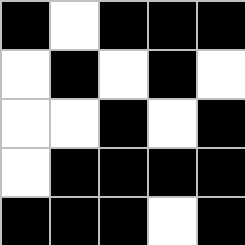[["black", "white", "black", "black", "black"], ["white", "black", "white", "black", "white"], ["white", "white", "black", "white", "black"], ["white", "black", "black", "black", "black"], ["black", "black", "black", "white", "black"]]